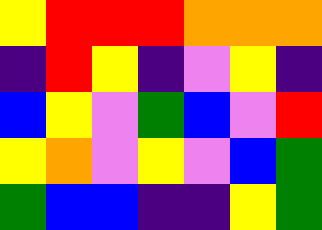[["yellow", "red", "red", "red", "orange", "orange", "orange"], ["indigo", "red", "yellow", "indigo", "violet", "yellow", "indigo"], ["blue", "yellow", "violet", "green", "blue", "violet", "red"], ["yellow", "orange", "violet", "yellow", "violet", "blue", "green"], ["green", "blue", "blue", "indigo", "indigo", "yellow", "green"]]